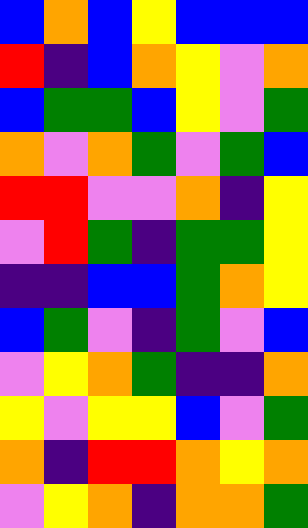[["blue", "orange", "blue", "yellow", "blue", "blue", "blue"], ["red", "indigo", "blue", "orange", "yellow", "violet", "orange"], ["blue", "green", "green", "blue", "yellow", "violet", "green"], ["orange", "violet", "orange", "green", "violet", "green", "blue"], ["red", "red", "violet", "violet", "orange", "indigo", "yellow"], ["violet", "red", "green", "indigo", "green", "green", "yellow"], ["indigo", "indigo", "blue", "blue", "green", "orange", "yellow"], ["blue", "green", "violet", "indigo", "green", "violet", "blue"], ["violet", "yellow", "orange", "green", "indigo", "indigo", "orange"], ["yellow", "violet", "yellow", "yellow", "blue", "violet", "green"], ["orange", "indigo", "red", "red", "orange", "yellow", "orange"], ["violet", "yellow", "orange", "indigo", "orange", "orange", "green"]]